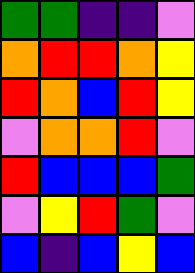[["green", "green", "indigo", "indigo", "violet"], ["orange", "red", "red", "orange", "yellow"], ["red", "orange", "blue", "red", "yellow"], ["violet", "orange", "orange", "red", "violet"], ["red", "blue", "blue", "blue", "green"], ["violet", "yellow", "red", "green", "violet"], ["blue", "indigo", "blue", "yellow", "blue"]]